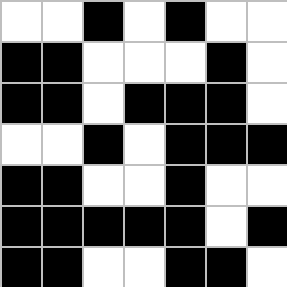[["white", "white", "black", "white", "black", "white", "white"], ["black", "black", "white", "white", "white", "black", "white"], ["black", "black", "white", "black", "black", "black", "white"], ["white", "white", "black", "white", "black", "black", "black"], ["black", "black", "white", "white", "black", "white", "white"], ["black", "black", "black", "black", "black", "white", "black"], ["black", "black", "white", "white", "black", "black", "white"]]